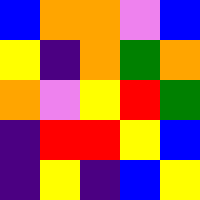[["blue", "orange", "orange", "violet", "blue"], ["yellow", "indigo", "orange", "green", "orange"], ["orange", "violet", "yellow", "red", "green"], ["indigo", "red", "red", "yellow", "blue"], ["indigo", "yellow", "indigo", "blue", "yellow"]]